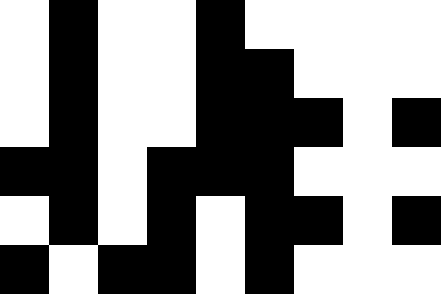[["white", "black", "white", "white", "black", "white", "white", "white", "white"], ["white", "black", "white", "white", "black", "black", "white", "white", "white"], ["white", "black", "white", "white", "black", "black", "black", "white", "black"], ["black", "black", "white", "black", "black", "black", "white", "white", "white"], ["white", "black", "white", "black", "white", "black", "black", "white", "black"], ["black", "white", "black", "black", "white", "black", "white", "white", "white"]]